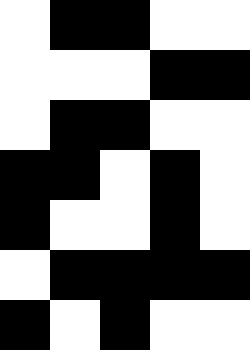[["white", "black", "black", "white", "white"], ["white", "white", "white", "black", "black"], ["white", "black", "black", "white", "white"], ["black", "black", "white", "black", "white"], ["black", "white", "white", "black", "white"], ["white", "black", "black", "black", "black"], ["black", "white", "black", "white", "white"]]